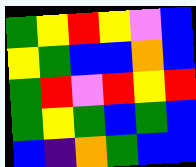[["green", "yellow", "red", "yellow", "violet", "blue"], ["yellow", "green", "blue", "blue", "orange", "blue"], ["green", "red", "violet", "red", "yellow", "red"], ["green", "yellow", "green", "blue", "green", "blue"], ["blue", "indigo", "orange", "green", "blue", "blue"]]